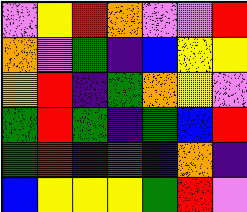[["violet", "yellow", "red", "orange", "violet", "violet", "red"], ["orange", "violet", "green", "indigo", "blue", "yellow", "yellow"], ["yellow", "red", "indigo", "green", "orange", "yellow", "violet"], ["green", "red", "green", "indigo", "green", "blue", "red"], ["green", "red", "indigo", "red", "blue", "orange", "indigo"], ["blue", "yellow", "yellow", "yellow", "green", "red", "violet"]]